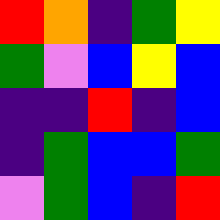[["red", "orange", "indigo", "green", "yellow"], ["green", "violet", "blue", "yellow", "blue"], ["indigo", "indigo", "red", "indigo", "blue"], ["indigo", "green", "blue", "blue", "green"], ["violet", "green", "blue", "indigo", "red"]]